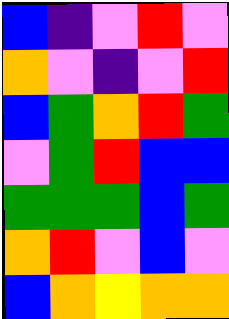[["blue", "indigo", "violet", "red", "violet"], ["orange", "violet", "indigo", "violet", "red"], ["blue", "green", "orange", "red", "green"], ["violet", "green", "red", "blue", "blue"], ["green", "green", "green", "blue", "green"], ["orange", "red", "violet", "blue", "violet"], ["blue", "orange", "yellow", "orange", "orange"]]